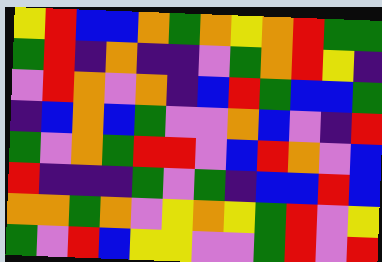[["yellow", "red", "blue", "blue", "orange", "green", "orange", "yellow", "orange", "red", "green", "green"], ["green", "red", "indigo", "orange", "indigo", "indigo", "violet", "green", "orange", "red", "yellow", "indigo"], ["violet", "red", "orange", "violet", "orange", "indigo", "blue", "red", "green", "blue", "blue", "green"], ["indigo", "blue", "orange", "blue", "green", "violet", "violet", "orange", "blue", "violet", "indigo", "red"], ["green", "violet", "orange", "green", "red", "red", "violet", "blue", "red", "orange", "violet", "blue"], ["red", "indigo", "indigo", "indigo", "green", "violet", "green", "indigo", "blue", "blue", "red", "blue"], ["orange", "orange", "green", "orange", "violet", "yellow", "orange", "yellow", "green", "red", "violet", "yellow"], ["green", "violet", "red", "blue", "yellow", "yellow", "violet", "violet", "green", "red", "violet", "red"]]